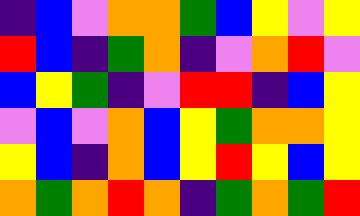[["indigo", "blue", "violet", "orange", "orange", "green", "blue", "yellow", "violet", "yellow"], ["red", "blue", "indigo", "green", "orange", "indigo", "violet", "orange", "red", "violet"], ["blue", "yellow", "green", "indigo", "violet", "red", "red", "indigo", "blue", "yellow"], ["violet", "blue", "violet", "orange", "blue", "yellow", "green", "orange", "orange", "yellow"], ["yellow", "blue", "indigo", "orange", "blue", "yellow", "red", "yellow", "blue", "yellow"], ["orange", "green", "orange", "red", "orange", "indigo", "green", "orange", "green", "red"]]